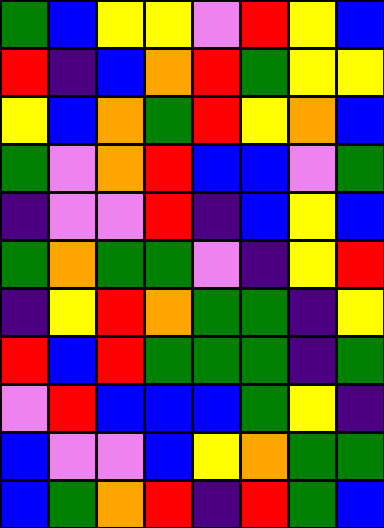[["green", "blue", "yellow", "yellow", "violet", "red", "yellow", "blue"], ["red", "indigo", "blue", "orange", "red", "green", "yellow", "yellow"], ["yellow", "blue", "orange", "green", "red", "yellow", "orange", "blue"], ["green", "violet", "orange", "red", "blue", "blue", "violet", "green"], ["indigo", "violet", "violet", "red", "indigo", "blue", "yellow", "blue"], ["green", "orange", "green", "green", "violet", "indigo", "yellow", "red"], ["indigo", "yellow", "red", "orange", "green", "green", "indigo", "yellow"], ["red", "blue", "red", "green", "green", "green", "indigo", "green"], ["violet", "red", "blue", "blue", "blue", "green", "yellow", "indigo"], ["blue", "violet", "violet", "blue", "yellow", "orange", "green", "green"], ["blue", "green", "orange", "red", "indigo", "red", "green", "blue"]]